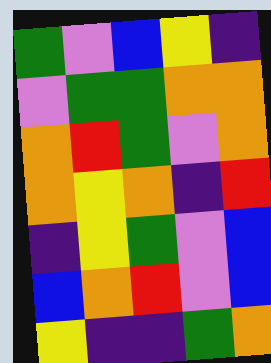[["green", "violet", "blue", "yellow", "indigo"], ["violet", "green", "green", "orange", "orange"], ["orange", "red", "green", "violet", "orange"], ["orange", "yellow", "orange", "indigo", "red"], ["indigo", "yellow", "green", "violet", "blue"], ["blue", "orange", "red", "violet", "blue"], ["yellow", "indigo", "indigo", "green", "orange"]]